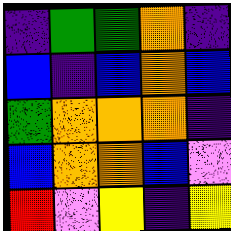[["indigo", "green", "green", "orange", "indigo"], ["blue", "indigo", "blue", "orange", "blue"], ["green", "orange", "orange", "orange", "indigo"], ["blue", "orange", "orange", "blue", "violet"], ["red", "violet", "yellow", "indigo", "yellow"]]